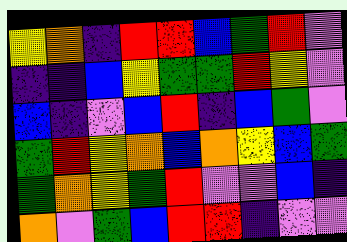[["yellow", "orange", "indigo", "red", "red", "blue", "green", "red", "violet"], ["indigo", "indigo", "blue", "yellow", "green", "green", "red", "yellow", "violet"], ["blue", "indigo", "violet", "blue", "red", "indigo", "blue", "green", "violet"], ["green", "red", "yellow", "orange", "blue", "orange", "yellow", "blue", "green"], ["green", "orange", "yellow", "green", "red", "violet", "violet", "blue", "indigo"], ["orange", "violet", "green", "blue", "red", "red", "indigo", "violet", "violet"]]